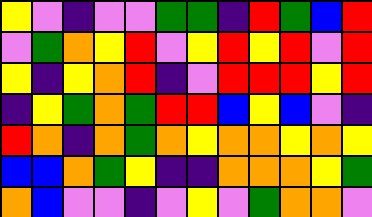[["yellow", "violet", "indigo", "violet", "violet", "green", "green", "indigo", "red", "green", "blue", "red"], ["violet", "green", "orange", "yellow", "red", "violet", "yellow", "red", "yellow", "red", "violet", "red"], ["yellow", "indigo", "yellow", "orange", "red", "indigo", "violet", "red", "red", "red", "yellow", "red"], ["indigo", "yellow", "green", "orange", "green", "red", "red", "blue", "yellow", "blue", "violet", "indigo"], ["red", "orange", "indigo", "orange", "green", "orange", "yellow", "orange", "orange", "yellow", "orange", "yellow"], ["blue", "blue", "orange", "green", "yellow", "indigo", "indigo", "orange", "orange", "orange", "yellow", "green"], ["orange", "blue", "violet", "violet", "indigo", "violet", "yellow", "violet", "green", "orange", "orange", "violet"]]